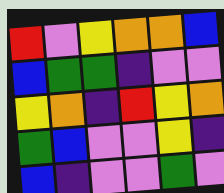[["red", "violet", "yellow", "orange", "orange", "blue"], ["blue", "green", "green", "indigo", "violet", "violet"], ["yellow", "orange", "indigo", "red", "yellow", "orange"], ["green", "blue", "violet", "violet", "yellow", "indigo"], ["blue", "indigo", "violet", "violet", "green", "violet"]]